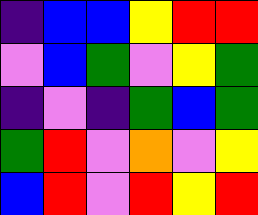[["indigo", "blue", "blue", "yellow", "red", "red"], ["violet", "blue", "green", "violet", "yellow", "green"], ["indigo", "violet", "indigo", "green", "blue", "green"], ["green", "red", "violet", "orange", "violet", "yellow"], ["blue", "red", "violet", "red", "yellow", "red"]]